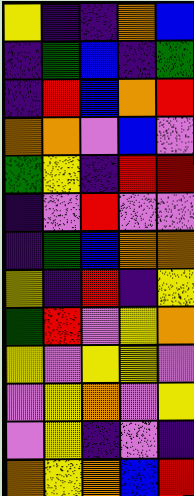[["yellow", "indigo", "indigo", "orange", "blue"], ["indigo", "green", "blue", "indigo", "green"], ["indigo", "red", "blue", "orange", "red"], ["orange", "orange", "violet", "blue", "violet"], ["green", "yellow", "indigo", "red", "red"], ["indigo", "violet", "red", "violet", "violet"], ["indigo", "green", "blue", "orange", "orange"], ["yellow", "indigo", "red", "indigo", "yellow"], ["green", "red", "violet", "yellow", "orange"], ["yellow", "violet", "yellow", "yellow", "violet"], ["violet", "yellow", "orange", "violet", "yellow"], ["violet", "yellow", "indigo", "violet", "indigo"], ["orange", "yellow", "orange", "blue", "red"]]